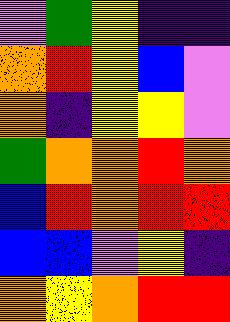[["violet", "green", "yellow", "indigo", "indigo"], ["orange", "red", "yellow", "blue", "violet"], ["orange", "indigo", "yellow", "yellow", "violet"], ["green", "orange", "orange", "red", "orange"], ["blue", "red", "orange", "red", "red"], ["blue", "blue", "violet", "yellow", "indigo"], ["orange", "yellow", "orange", "red", "red"]]